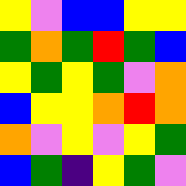[["yellow", "violet", "blue", "blue", "yellow", "yellow"], ["green", "orange", "green", "red", "green", "blue"], ["yellow", "green", "yellow", "green", "violet", "orange"], ["blue", "yellow", "yellow", "orange", "red", "orange"], ["orange", "violet", "yellow", "violet", "yellow", "green"], ["blue", "green", "indigo", "yellow", "green", "violet"]]